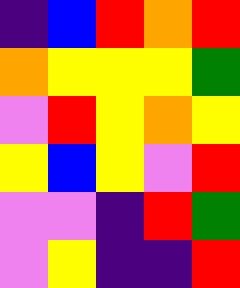[["indigo", "blue", "red", "orange", "red"], ["orange", "yellow", "yellow", "yellow", "green"], ["violet", "red", "yellow", "orange", "yellow"], ["yellow", "blue", "yellow", "violet", "red"], ["violet", "violet", "indigo", "red", "green"], ["violet", "yellow", "indigo", "indigo", "red"]]